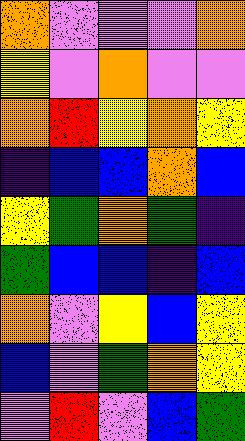[["orange", "violet", "violet", "violet", "orange"], ["yellow", "violet", "orange", "violet", "violet"], ["orange", "red", "yellow", "orange", "yellow"], ["indigo", "blue", "blue", "orange", "blue"], ["yellow", "green", "orange", "green", "indigo"], ["green", "blue", "blue", "indigo", "blue"], ["orange", "violet", "yellow", "blue", "yellow"], ["blue", "violet", "green", "orange", "yellow"], ["violet", "red", "violet", "blue", "green"]]